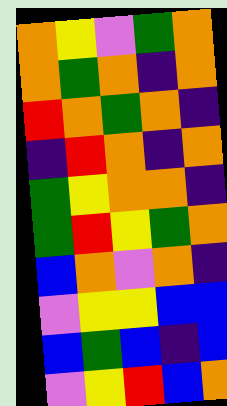[["orange", "yellow", "violet", "green", "orange"], ["orange", "green", "orange", "indigo", "orange"], ["red", "orange", "green", "orange", "indigo"], ["indigo", "red", "orange", "indigo", "orange"], ["green", "yellow", "orange", "orange", "indigo"], ["green", "red", "yellow", "green", "orange"], ["blue", "orange", "violet", "orange", "indigo"], ["violet", "yellow", "yellow", "blue", "blue"], ["blue", "green", "blue", "indigo", "blue"], ["violet", "yellow", "red", "blue", "orange"]]